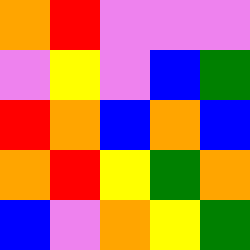[["orange", "red", "violet", "violet", "violet"], ["violet", "yellow", "violet", "blue", "green"], ["red", "orange", "blue", "orange", "blue"], ["orange", "red", "yellow", "green", "orange"], ["blue", "violet", "orange", "yellow", "green"]]